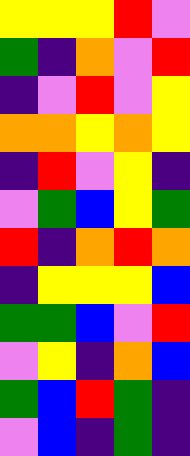[["yellow", "yellow", "yellow", "red", "violet"], ["green", "indigo", "orange", "violet", "red"], ["indigo", "violet", "red", "violet", "yellow"], ["orange", "orange", "yellow", "orange", "yellow"], ["indigo", "red", "violet", "yellow", "indigo"], ["violet", "green", "blue", "yellow", "green"], ["red", "indigo", "orange", "red", "orange"], ["indigo", "yellow", "yellow", "yellow", "blue"], ["green", "green", "blue", "violet", "red"], ["violet", "yellow", "indigo", "orange", "blue"], ["green", "blue", "red", "green", "indigo"], ["violet", "blue", "indigo", "green", "indigo"]]